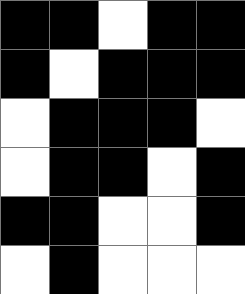[["black", "black", "white", "black", "black"], ["black", "white", "black", "black", "black"], ["white", "black", "black", "black", "white"], ["white", "black", "black", "white", "black"], ["black", "black", "white", "white", "black"], ["white", "black", "white", "white", "white"]]